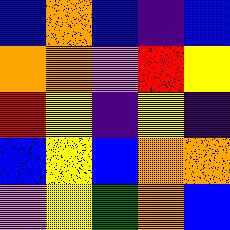[["blue", "orange", "blue", "indigo", "blue"], ["orange", "orange", "violet", "red", "yellow"], ["red", "yellow", "indigo", "yellow", "indigo"], ["blue", "yellow", "blue", "orange", "orange"], ["violet", "yellow", "green", "orange", "blue"]]